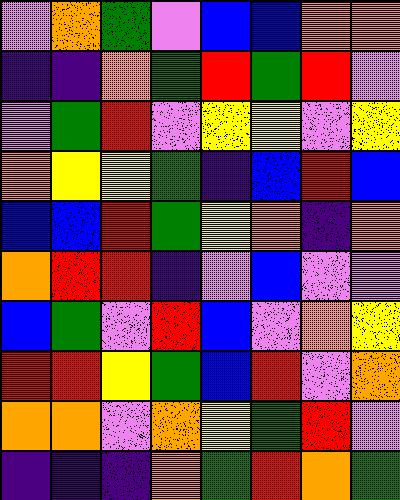[["violet", "orange", "green", "violet", "blue", "blue", "orange", "orange"], ["indigo", "indigo", "orange", "green", "red", "green", "red", "violet"], ["violet", "green", "red", "violet", "yellow", "yellow", "violet", "yellow"], ["orange", "yellow", "yellow", "green", "indigo", "blue", "red", "blue"], ["blue", "blue", "red", "green", "yellow", "orange", "indigo", "orange"], ["orange", "red", "red", "indigo", "violet", "blue", "violet", "violet"], ["blue", "green", "violet", "red", "blue", "violet", "orange", "yellow"], ["red", "red", "yellow", "green", "blue", "red", "violet", "orange"], ["orange", "orange", "violet", "orange", "yellow", "green", "red", "violet"], ["indigo", "indigo", "indigo", "orange", "green", "red", "orange", "green"]]